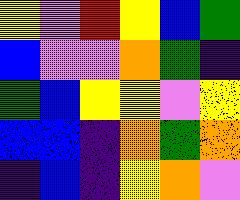[["yellow", "violet", "red", "yellow", "blue", "green"], ["blue", "violet", "violet", "orange", "green", "indigo"], ["green", "blue", "yellow", "yellow", "violet", "yellow"], ["blue", "blue", "indigo", "orange", "green", "orange"], ["indigo", "blue", "indigo", "yellow", "orange", "violet"]]